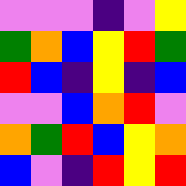[["violet", "violet", "violet", "indigo", "violet", "yellow"], ["green", "orange", "blue", "yellow", "red", "green"], ["red", "blue", "indigo", "yellow", "indigo", "blue"], ["violet", "violet", "blue", "orange", "red", "violet"], ["orange", "green", "red", "blue", "yellow", "orange"], ["blue", "violet", "indigo", "red", "yellow", "red"]]